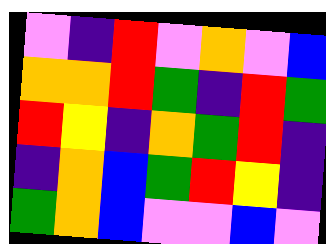[["violet", "indigo", "red", "violet", "orange", "violet", "blue"], ["orange", "orange", "red", "green", "indigo", "red", "green"], ["red", "yellow", "indigo", "orange", "green", "red", "indigo"], ["indigo", "orange", "blue", "green", "red", "yellow", "indigo"], ["green", "orange", "blue", "violet", "violet", "blue", "violet"]]